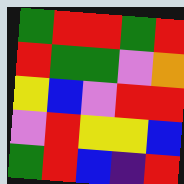[["green", "red", "red", "green", "red"], ["red", "green", "green", "violet", "orange"], ["yellow", "blue", "violet", "red", "red"], ["violet", "red", "yellow", "yellow", "blue"], ["green", "red", "blue", "indigo", "red"]]